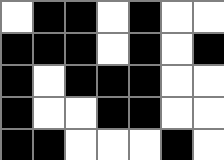[["white", "black", "black", "white", "black", "white", "white"], ["black", "black", "black", "white", "black", "white", "black"], ["black", "white", "black", "black", "black", "white", "white"], ["black", "white", "white", "black", "black", "white", "white"], ["black", "black", "white", "white", "white", "black", "white"]]